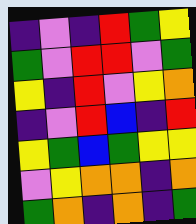[["indigo", "violet", "indigo", "red", "green", "yellow"], ["green", "violet", "red", "red", "violet", "green"], ["yellow", "indigo", "red", "violet", "yellow", "orange"], ["indigo", "violet", "red", "blue", "indigo", "red"], ["yellow", "green", "blue", "green", "yellow", "yellow"], ["violet", "yellow", "orange", "orange", "indigo", "orange"], ["green", "orange", "indigo", "orange", "indigo", "green"]]